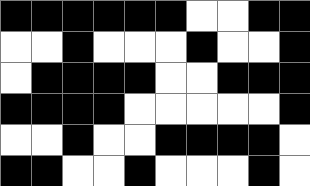[["black", "black", "black", "black", "black", "black", "white", "white", "black", "black"], ["white", "white", "black", "white", "white", "white", "black", "white", "white", "black"], ["white", "black", "black", "black", "black", "white", "white", "black", "black", "black"], ["black", "black", "black", "black", "white", "white", "white", "white", "white", "black"], ["white", "white", "black", "white", "white", "black", "black", "black", "black", "white"], ["black", "black", "white", "white", "black", "white", "white", "white", "black", "white"]]